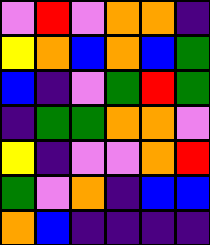[["violet", "red", "violet", "orange", "orange", "indigo"], ["yellow", "orange", "blue", "orange", "blue", "green"], ["blue", "indigo", "violet", "green", "red", "green"], ["indigo", "green", "green", "orange", "orange", "violet"], ["yellow", "indigo", "violet", "violet", "orange", "red"], ["green", "violet", "orange", "indigo", "blue", "blue"], ["orange", "blue", "indigo", "indigo", "indigo", "indigo"]]